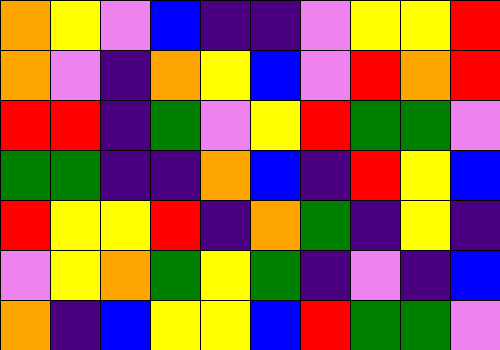[["orange", "yellow", "violet", "blue", "indigo", "indigo", "violet", "yellow", "yellow", "red"], ["orange", "violet", "indigo", "orange", "yellow", "blue", "violet", "red", "orange", "red"], ["red", "red", "indigo", "green", "violet", "yellow", "red", "green", "green", "violet"], ["green", "green", "indigo", "indigo", "orange", "blue", "indigo", "red", "yellow", "blue"], ["red", "yellow", "yellow", "red", "indigo", "orange", "green", "indigo", "yellow", "indigo"], ["violet", "yellow", "orange", "green", "yellow", "green", "indigo", "violet", "indigo", "blue"], ["orange", "indigo", "blue", "yellow", "yellow", "blue", "red", "green", "green", "violet"]]